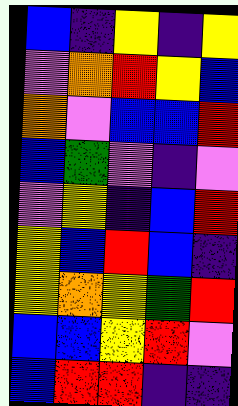[["blue", "indigo", "yellow", "indigo", "yellow"], ["violet", "orange", "red", "yellow", "blue"], ["orange", "violet", "blue", "blue", "red"], ["blue", "green", "violet", "indigo", "violet"], ["violet", "yellow", "indigo", "blue", "red"], ["yellow", "blue", "red", "blue", "indigo"], ["yellow", "orange", "yellow", "green", "red"], ["blue", "blue", "yellow", "red", "violet"], ["blue", "red", "red", "indigo", "indigo"]]